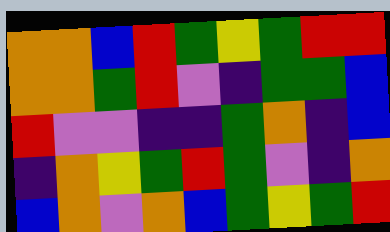[["orange", "orange", "blue", "red", "green", "yellow", "green", "red", "red"], ["orange", "orange", "green", "red", "violet", "indigo", "green", "green", "blue"], ["red", "violet", "violet", "indigo", "indigo", "green", "orange", "indigo", "blue"], ["indigo", "orange", "yellow", "green", "red", "green", "violet", "indigo", "orange"], ["blue", "orange", "violet", "orange", "blue", "green", "yellow", "green", "red"]]